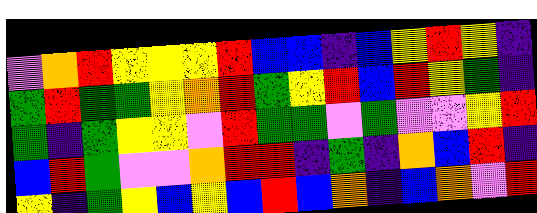[["violet", "orange", "red", "yellow", "yellow", "yellow", "red", "blue", "blue", "indigo", "blue", "yellow", "red", "yellow", "indigo"], ["green", "red", "green", "green", "yellow", "orange", "red", "green", "yellow", "red", "blue", "red", "yellow", "green", "indigo"], ["green", "indigo", "green", "yellow", "yellow", "violet", "red", "green", "green", "violet", "green", "violet", "violet", "yellow", "red"], ["blue", "red", "green", "violet", "violet", "orange", "red", "red", "indigo", "green", "indigo", "orange", "blue", "red", "indigo"], ["yellow", "indigo", "green", "yellow", "blue", "yellow", "blue", "red", "blue", "orange", "indigo", "blue", "orange", "violet", "red"]]